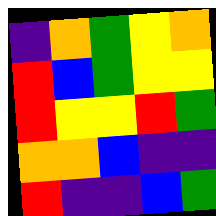[["indigo", "orange", "green", "yellow", "orange"], ["red", "blue", "green", "yellow", "yellow"], ["red", "yellow", "yellow", "red", "green"], ["orange", "orange", "blue", "indigo", "indigo"], ["red", "indigo", "indigo", "blue", "green"]]